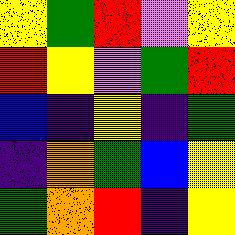[["yellow", "green", "red", "violet", "yellow"], ["red", "yellow", "violet", "green", "red"], ["blue", "indigo", "yellow", "indigo", "green"], ["indigo", "orange", "green", "blue", "yellow"], ["green", "orange", "red", "indigo", "yellow"]]